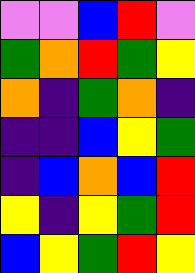[["violet", "violet", "blue", "red", "violet"], ["green", "orange", "red", "green", "yellow"], ["orange", "indigo", "green", "orange", "indigo"], ["indigo", "indigo", "blue", "yellow", "green"], ["indigo", "blue", "orange", "blue", "red"], ["yellow", "indigo", "yellow", "green", "red"], ["blue", "yellow", "green", "red", "yellow"]]